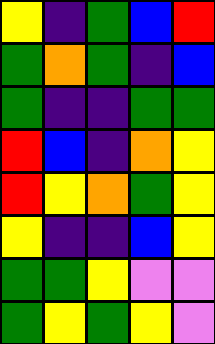[["yellow", "indigo", "green", "blue", "red"], ["green", "orange", "green", "indigo", "blue"], ["green", "indigo", "indigo", "green", "green"], ["red", "blue", "indigo", "orange", "yellow"], ["red", "yellow", "orange", "green", "yellow"], ["yellow", "indigo", "indigo", "blue", "yellow"], ["green", "green", "yellow", "violet", "violet"], ["green", "yellow", "green", "yellow", "violet"]]